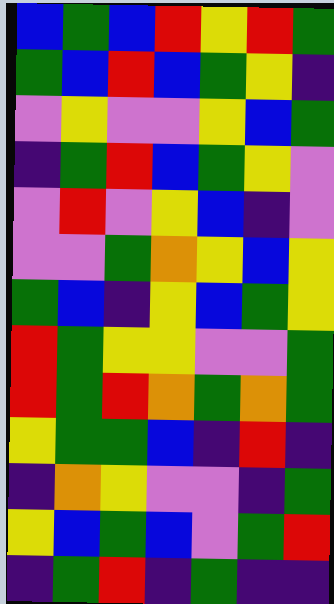[["blue", "green", "blue", "red", "yellow", "red", "green"], ["green", "blue", "red", "blue", "green", "yellow", "indigo"], ["violet", "yellow", "violet", "violet", "yellow", "blue", "green"], ["indigo", "green", "red", "blue", "green", "yellow", "violet"], ["violet", "red", "violet", "yellow", "blue", "indigo", "violet"], ["violet", "violet", "green", "orange", "yellow", "blue", "yellow"], ["green", "blue", "indigo", "yellow", "blue", "green", "yellow"], ["red", "green", "yellow", "yellow", "violet", "violet", "green"], ["red", "green", "red", "orange", "green", "orange", "green"], ["yellow", "green", "green", "blue", "indigo", "red", "indigo"], ["indigo", "orange", "yellow", "violet", "violet", "indigo", "green"], ["yellow", "blue", "green", "blue", "violet", "green", "red"], ["indigo", "green", "red", "indigo", "green", "indigo", "indigo"]]